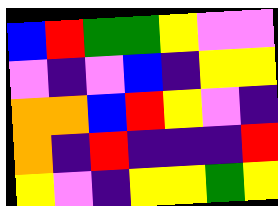[["blue", "red", "green", "green", "yellow", "violet", "violet"], ["violet", "indigo", "violet", "blue", "indigo", "yellow", "yellow"], ["orange", "orange", "blue", "red", "yellow", "violet", "indigo"], ["orange", "indigo", "red", "indigo", "indigo", "indigo", "red"], ["yellow", "violet", "indigo", "yellow", "yellow", "green", "yellow"]]